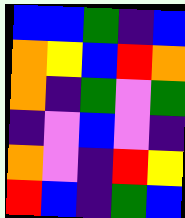[["blue", "blue", "green", "indigo", "blue"], ["orange", "yellow", "blue", "red", "orange"], ["orange", "indigo", "green", "violet", "green"], ["indigo", "violet", "blue", "violet", "indigo"], ["orange", "violet", "indigo", "red", "yellow"], ["red", "blue", "indigo", "green", "blue"]]